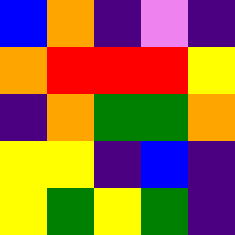[["blue", "orange", "indigo", "violet", "indigo"], ["orange", "red", "red", "red", "yellow"], ["indigo", "orange", "green", "green", "orange"], ["yellow", "yellow", "indigo", "blue", "indigo"], ["yellow", "green", "yellow", "green", "indigo"]]